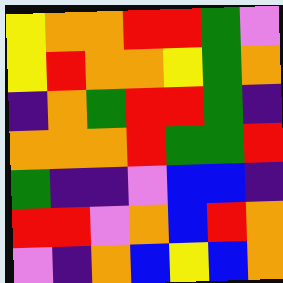[["yellow", "orange", "orange", "red", "red", "green", "violet"], ["yellow", "red", "orange", "orange", "yellow", "green", "orange"], ["indigo", "orange", "green", "red", "red", "green", "indigo"], ["orange", "orange", "orange", "red", "green", "green", "red"], ["green", "indigo", "indigo", "violet", "blue", "blue", "indigo"], ["red", "red", "violet", "orange", "blue", "red", "orange"], ["violet", "indigo", "orange", "blue", "yellow", "blue", "orange"]]